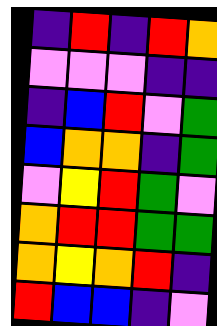[["indigo", "red", "indigo", "red", "orange"], ["violet", "violet", "violet", "indigo", "indigo"], ["indigo", "blue", "red", "violet", "green"], ["blue", "orange", "orange", "indigo", "green"], ["violet", "yellow", "red", "green", "violet"], ["orange", "red", "red", "green", "green"], ["orange", "yellow", "orange", "red", "indigo"], ["red", "blue", "blue", "indigo", "violet"]]